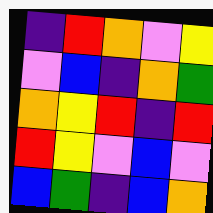[["indigo", "red", "orange", "violet", "yellow"], ["violet", "blue", "indigo", "orange", "green"], ["orange", "yellow", "red", "indigo", "red"], ["red", "yellow", "violet", "blue", "violet"], ["blue", "green", "indigo", "blue", "orange"]]